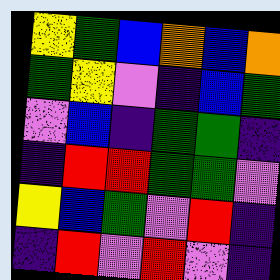[["yellow", "green", "blue", "orange", "blue", "orange"], ["green", "yellow", "violet", "indigo", "blue", "green"], ["violet", "blue", "indigo", "green", "green", "indigo"], ["indigo", "red", "red", "green", "green", "violet"], ["yellow", "blue", "green", "violet", "red", "indigo"], ["indigo", "red", "violet", "red", "violet", "indigo"]]